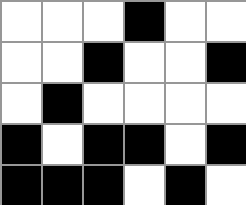[["white", "white", "white", "black", "white", "white"], ["white", "white", "black", "white", "white", "black"], ["white", "black", "white", "white", "white", "white"], ["black", "white", "black", "black", "white", "black"], ["black", "black", "black", "white", "black", "white"]]